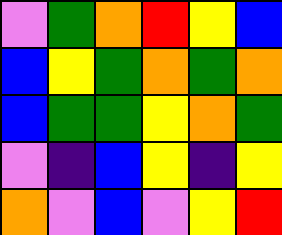[["violet", "green", "orange", "red", "yellow", "blue"], ["blue", "yellow", "green", "orange", "green", "orange"], ["blue", "green", "green", "yellow", "orange", "green"], ["violet", "indigo", "blue", "yellow", "indigo", "yellow"], ["orange", "violet", "blue", "violet", "yellow", "red"]]